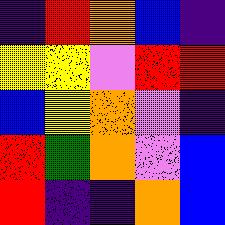[["indigo", "red", "orange", "blue", "indigo"], ["yellow", "yellow", "violet", "red", "red"], ["blue", "yellow", "orange", "violet", "indigo"], ["red", "green", "orange", "violet", "blue"], ["red", "indigo", "indigo", "orange", "blue"]]